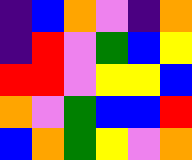[["indigo", "blue", "orange", "violet", "indigo", "orange"], ["indigo", "red", "violet", "green", "blue", "yellow"], ["red", "red", "violet", "yellow", "yellow", "blue"], ["orange", "violet", "green", "blue", "blue", "red"], ["blue", "orange", "green", "yellow", "violet", "orange"]]